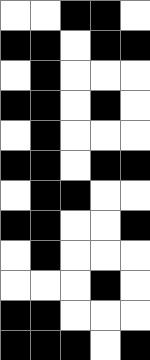[["white", "white", "black", "black", "white"], ["black", "black", "white", "black", "black"], ["white", "black", "white", "white", "white"], ["black", "black", "white", "black", "white"], ["white", "black", "white", "white", "white"], ["black", "black", "white", "black", "black"], ["white", "black", "black", "white", "white"], ["black", "black", "white", "white", "black"], ["white", "black", "white", "white", "white"], ["white", "white", "white", "black", "white"], ["black", "black", "white", "white", "white"], ["black", "black", "black", "white", "black"]]